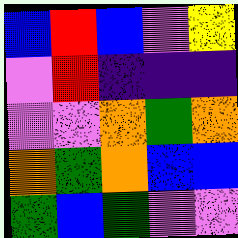[["blue", "red", "blue", "violet", "yellow"], ["violet", "red", "indigo", "indigo", "indigo"], ["violet", "violet", "orange", "green", "orange"], ["orange", "green", "orange", "blue", "blue"], ["green", "blue", "green", "violet", "violet"]]